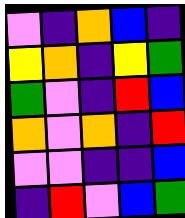[["violet", "indigo", "orange", "blue", "indigo"], ["yellow", "orange", "indigo", "yellow", "green"], ["green", "violet", "indigo", "red", "blue"], ["orange", "violet", "orange", "indigo", "red"], ["violet", "violet", "indigo", "indigo", "blue"], ["indigo", "red", "violet", "blue", "green"]]